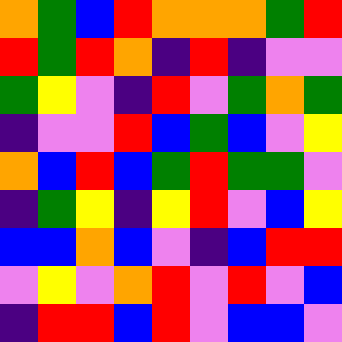[["orange", "green", "blue", "red", "orange", "orange", "orange", "green", "red"], ["red", "green", "red", "orange", "indigo", "red", "indigo", "violet", "violet"], ["green", "yellow", "violet", "indigo", "red", "violet", "green", "orange", "green"], ["indigo", "violet", "violet", "red", "blue", "green", "blue", "violet", "yellow"], ["orange", "blue", "red", "blue", "green", "red", "green", "green", "violet"], ["indigo", "green", "yellow", "indigo", "yellow", "red", "violet", "blue", "yellow"], ["blue", "blue", "orange", "blue", "violet", "indigo", "blue", "red", "red"], ["violet", "yellow", "violet", "orange", "red", "violet", "red", "violet", "blue"], ["indigo", "red", "red", "blue", "red", "violet", "blue", "blue", "violet"]]